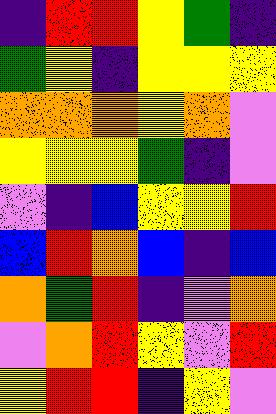[["indigo", "red", "red", "yellow", "green", "indigo"], ["green", "yellow", "indigo", "yellow", "yellow", "yellow"], ["orange", "orange", "orange", "yellow", "orange", "violet"], ["yellow", "yellow", "yellow", "green", "indigo", "violet"], ["violet", "indigo", "blue", "yellow", "yellow", "red"], ["blue", "red", "orange", "blue", "indigo", "blue"], ["orange", "green", "red", "indigo", "violet", "orange"], ["violet", "orange", "red", "yellow", "violet", "red"], ["yellow", "red", "red", "indigo", "yellow", "violet"]]